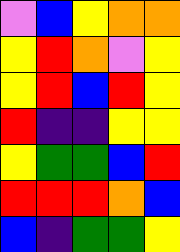[["violet", "blue", "yellow", "orange", "orange"], ["yellow", "red", "orange", "violet", "yellow"], ["yellow", "red", "blue", "red", "yellow"], ["red", "indigo", "indigo", "yellow", "yellow"], ["yellow", "green", "green", "blue", "red"], ["red", "red", "red", "orange", "blue"], ["blue", "indigo", "green", "green", "yellow"]]